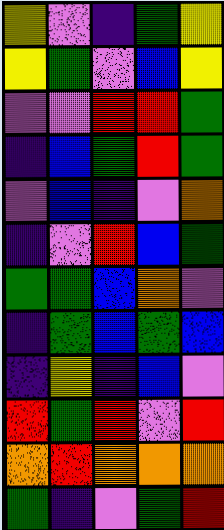[["yellow", "violet", "indigo", "green", "yellow"], ["yellow", "green", "violet", "blue", "yellow"], ["violet", "violet", "red", "red", "green"], ["indigo", "blue", "green", "red", "green"], ["violet", "blue", "indigo", "violet", "orange"], ["indigo", "violet", "red", "blue", "green"], ["green", "green", "blue", "orange", "violet"], ["indigo", "green", "blue", "green", "blue"], ["indigo", "yellow", "indigo", "blue", "violet"], ["red", "green", "red", "violet", "red"], ["orange", "red", "orange", "orange", "orange"], ["green", "indigo", "violet", "green", "red"]]